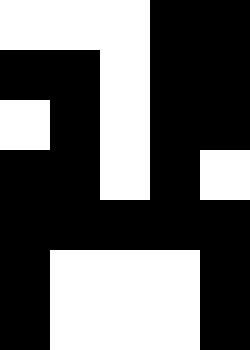[["white", "white", "white", "black", "black"], ["black", "black", "white", "black", "black"], ["white", "black", "white", "black", "black"], ["black", "black", "white", "black", "white"], ["black", "black", "black", "black", "black"], ["black", "white", "white", "white", "black"], ["black", "white", "white", "white", "black"]]